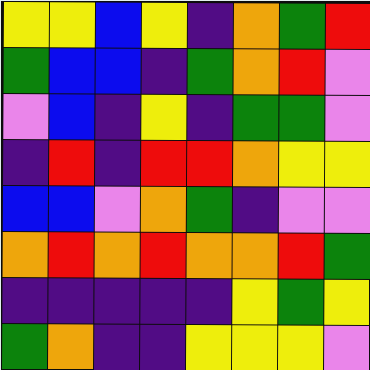[["yellow", "yellow", "blue", "yellow", "indigo", "orange", "green", "red"], ["green", "blue", "blue", "indigo", "green", "orange", "red", "violet"], ["violet", "blue", "indigo", "yellow", "indigo", "green", "green", "violet"], ["indigo", "red", "indigo", "red", "red", "orange", "yellow", "yellow"], ["blue", "blue", "violet", "orange", "green", "indigo", "violet", "violet"], ["orange", "red", "orange", "red", "orange", "orange", "red", "green"], ["indigo", "indigo", "indigo", "indigo", "indigo", "yellow", "green", "yellow"], ["green", "orange", "indigo", "indigo", "yellow", "yellow", "yellow", "violet"]]